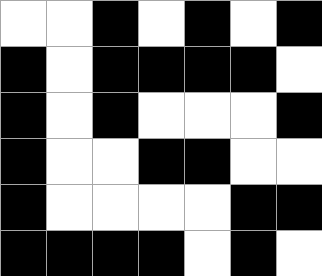[["white", "white", "black", "white", "black", "white", "black"], ["black", "white", "black", "black", "black", "black", "white"], ["black", "white", "black", "white", "white", "white", "black"], ["black", "white", "white", "black", "black", "white", "white"], ["black", "white", "white", "white", "white", "black", "black"], ["black", "black", "black", "black", "white", "black", "white"]]